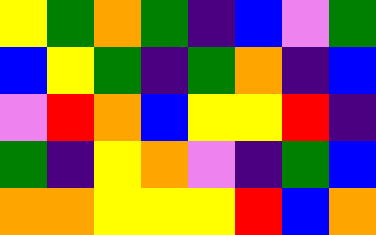[["yellow", "green", "orange", "green", "indigo", "blue", "violet", "green"], ["blue", "yellow", "green", "indigo", "green", "orange", "indigo", "blue"], ["violet", "red", "orange", "blue", "yellow", "yellow", "red", "indigo"], ["green", "indigo", "yellow", "orange", "violet", "indigo", "green", "blue"], ["orange", "orange", "yellow", "yellow", "yellow", "red", "blue", "orange"]]